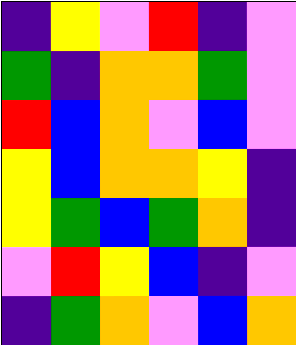[["indigo", "yellow", "violet", "red", "indigo", "violet"], ["green", "indigo", "orange", "orange", "green", "violet"], ["red", "blue", "orange", "violet", "blue", "violet"], ["yellow", "blue", "orange", "orange", "yellow", "indigo"], ["yellow", "green", "blue", "green", "orange", "indigo"], ["violet", "red", "yellow", "blue", "indigo", "violet"], ["indigo", "green", "orange", "violet", "blue", "orange"]]